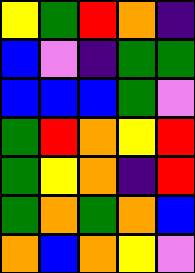[["yellow", "green", "red", "orange", "indigo"], ["blue", "violet", "indigo", "green", "green"], ["blue", "blue", "blue", "green", "violet"], ["green", "red", "orange", "yellow", "red"], ["green", "yellow", "orange", "indigo", "red"], ["green", "orange", "green", "orange", "blue"], ["orange", "blue", "orange", "yellow", "violet"]]